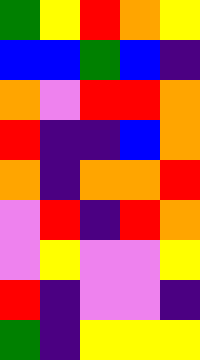[["green", "yellow", "red", "orange", "yellow"], ["blue", "blue", "green", "blue", "indigo"], ["orange", "violet", "red", "red", "orange"], ["red", "indigo", "indigo", "blue", "orange"], ["orange", "indigo", "orange", "orange", "red"], ["violet", "red", "indigo", "red", "orange"], ["violet", "yellow", "violet", "violet", "yellow"], ["red", "indigo", "violet", "violet", "indigo"], ["green", "indigo", "yellow", "yellow", "yellow"]]